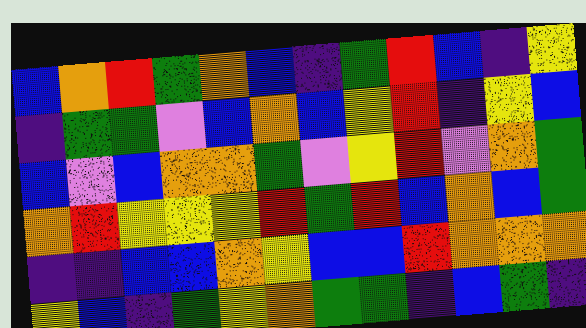[["blue", "orange", "red", "green", "orange", "blue", "indigo", "green", "red", "blue", "indigo", "yellow"], ["indigo", "green", "green", "violet", "blue", "orange", "blue", "yellow", "red", "indigo", "yellow", "blue"], ["blue", "violet", "blue", "orange", "orange", "green", "violet", "yellow", "red", "violet", "orange", "green"], ["orange", "red", "yellow", "yellow", "yellow", "red", "green", "red", "blue", "orange", "blue", "green"], ["indigo", "indigo", "blue", "blue", "orange", "yellow", "blue", "blue", "red", "orange", "orange", "orange"], ["yellow", "blue", "indigo", "green", "yellow", "orange", "green", "green", "indigo", "blue", "green", "indigo"]]